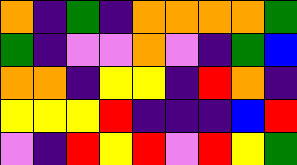[["orange", "indigo", "green", "indigo", "orange", "orange", "orange", "orange", "green"], ["green", "indigo", "violet", "violet", "orange", "violet", "indigo", "green", "blue"], ["orange", "orange", "indigo", "yellow", "yellow", "indigo", "red", "orange", "indigo"], ["yellow", "yellow", "yellow", "red", "indigo", "indigo", "indigo", "blue", "red"], ["violet", "indigo", "red", "yellow", "red", "violet", "red", "yellow", "green"]]